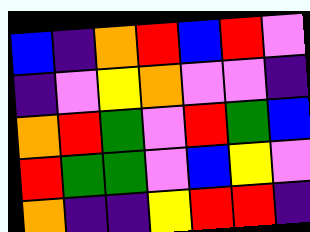[["blue", "indigo", "orange", "red", "blue", "red", "violet"], ["indigo", "violet", "yellow", "orange", "violet", "violet", "indigo"], ["orange", "red", "green", "violet", "red", "green", "blue"], ["red", "green", "green", "violet", "blue", "yellow", "violet"], ["orange", "indigo", "indigo", "yellow", "red", "red", "indigo"]]